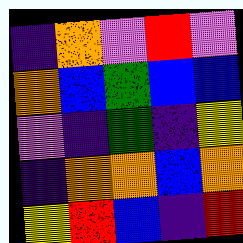[["indigo", "orange", "violet", "red", "violet"], ["orange", "blue", "green", "blue", "blue"], ["violet", "indigo", "green", "indigo", "yellow"], ["indigo", "orange", "orange", "blue", "orange"], ["yellow", "red", "blue", "indigo", "red"]]